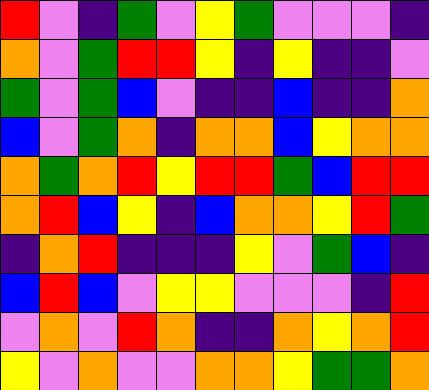[["red", "violet", "indigo", "green", "violet", "yellow", "green", "violet", "violet", "violet", "indigo"], ["orange", "violet", "green", "red", "red", "yellow", "indigo", "yellow", "indigo", "indigo", "violet"], ["green", "violet", "green", "blue", "violet", "indigo", "indigo", "blue", "indigo", "indigo", "orange"], ["blue", "violet", "green", "orange", "indigo", "orange", "orange", "blue", "yellow", "orange", "orange"], ["orange", "green", "orange", "red", "yellow", "red", "red", "green", "blue", "red", "red"], ["orange", "red", "blue", "yellow", "indigo", "blue", "orange", "orange", "yellow", "red", "green"], ["indigo", "orange", "red", "indigo", "indigo", "indigo", "yellow", "violet", "green", "blue", "indigo"], ["blue", "red", "blue", "violet", "yellow", "yellow", "violet", "violet", "violet", "indigo", "red"], ["violet", "orange", "violet", "red", "orange", "indigo", "indigo", "orange", "yellow", "orange", "red"], ["yellow", "violet", "orange", "violet", "violet", "orange", "orange", "yellow", "green", "green", "orange"]]